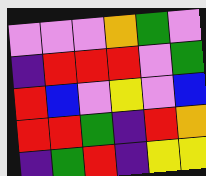[["violet", "violet", "violet", "orange", "green", "violet"], ["indigo", "red", "red", "red", "violet", "green"], ["red", "blue", "violet", "yellow", "violet", "blue"], ["red", "red", "green", "indigo", "red", "orange"], ["indigo", "green", "red", "indigo", "yellow", "yellow"]]